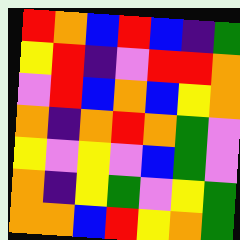[["red", "orange", "blue", "red", "blue", "indigo", "green"], ["yellow", "red", "indigo", "violet", "red", "red", "orange"], ["violet", "red", "blue", "orange", "blue", "yellow", "orange"], ["orange", "indigo", "orange", "red", "orange", "green", "violet"], ["yellow", "violet", "yellow", "violet", "blue", "green", "violet"], ["orange", "indigo", "yellow", "green", "violet", "yellow", "green"], ["orange", "orange", "blue", "red", "yellow", "orange", "green"]]